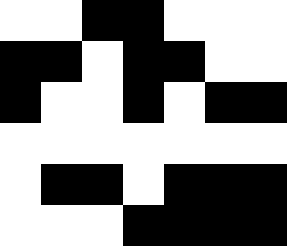[["white", "white", "black", "black", "white", "white", "white"], ["black", "black", "white", "black", "black", "white", "white"], ["black", "white", "white", "black", "white", "black", "black"], ["white", "white", "white", "white", "white", "white", "white"], ["white", "black", "black", "white", "black", "black", "black"], ["white", "white", "white", "black", "black", "black", "black"]]